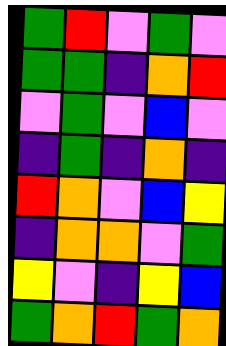[["green", "red", "violet", "green", "violet"], ["green", "green", "indigo", "orange", "red"], ["violet", "green", "violet", "blue", "violet"], ["indigo", "green", "indigo", "orange", "indigo"], ["red", "orange", "violet", "blue", "yellow"], ["indigo", "orange", "orange", "violet", "green"], ["yellow", "violet", "indigo", "yellow", "blue"], ["green", "orange", "red", "green", "orange"]]